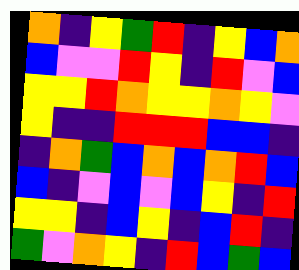[["orange", "indigo", "yellow", "green", "red", "indigo", "yellow", "blue", "orange"], ["blue", "violet", "violet", "red", "yellow", "indigo", "red", "violet", "blue"], ["yellow", "yellow", "red", "orange", "yellow", "yellow", "orange", "yellow", "violet"], ["yellow", "indigo", "indigo", "red", "red", "red", "blue", "blue", "indigo"], ["indigo", "orange", "green", "blue", "orange", "blue", "orange", "red", "blue"], ["blue", "indigo", "violet", "blue", "violet", "blue", "yellow", "indigo", "red"], ["yellow", "yellow", "indigo", "blue", "yellow", "indigo", "blue", "red", "indigo"], ["green", "violet", "orange", "yellow", "indigo", "red", "blue", "green", "blue"]]